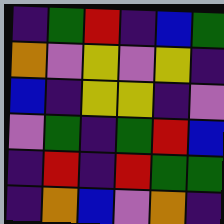[["indigo", "green", "red", "indigo", "blue", "green"], ["orange", "violet", "yellow", "violet", "yellow", "indigo"], ["blue", "indigo", "yellow", "yellow", "indigo", "violet"], ["violet", "green", "indigo", "green", "red", "blue"], ["indigo", "red", "indigo", "red", "green", "green"], ["indigo", "orange", "blue", "violet", "orange", "indigo"]]